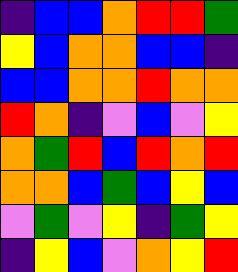[["indigo", "blue", "blue", "orange", "red", "red", "green"], ["yellow", "blue", "orange", "orange", "blue", "blue", "indigo"], ["blue", "blue", "orange", "orange", "red", "orange", "orange"], ["red", "orange", "indigo", "violet", "blue", "violet", "yellow"], ["orange", "green", "red", "blue", "red", "orange", "red"], ["orange", "orange", "blue", "green", "blue", "yellow", "blue"], ["violet", "green", "violet", "yellow", "indigo", "green", "yellow"], ["indigo", "yellow", "blue", "violet", "orange", "yellow", "red"]]